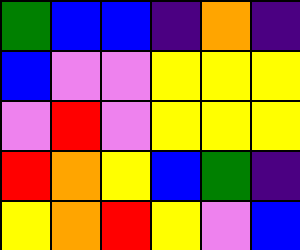[["green", "blue", "blue", "indigo", "orange", "indigo"], ["blue", "violet", "violet", "yellow", "yellow", "yellow"], ["violet", "red", "violet", "yellow", "yellow", "yellow"], ["red", "orange", "yellow", "blue", "green", "indigo"], ["yellow", "orange", "red", "yellow", "violet", "blue"]]